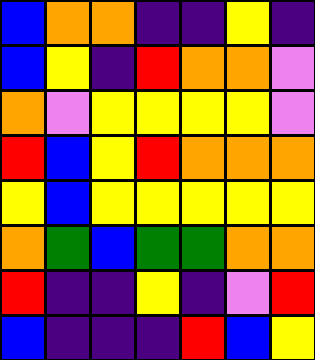[["blue", "orange", "orange", "indigo", "indigo", "yellow", "indigo"], ["blue", "yellow", "indigo", "red", "orange", "orange", "violet"], ["orange", "violet", "yellow", "yellow", "yellow", "yellow", "violet"], ["red", "blue", "yellow", "red", "orange", "orange", "orange"], ["yellow", "blue", "yellow", "yellow", "yellow", "yellow", "yellow"], ["orange", "green", "blue", "green", "green", "orange", "orange"], ["red", "indigo", "indigo", "yellow", "indigo", "violet", "red"], ["blue", "indigo", "indigo", "indigo", "red", "blue", "yellow"]]